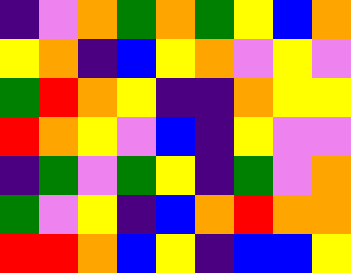[["indigo", "violet", "orange", "green", "orange", "green", "yellow", "blue", "orange"], ["yellow", "orange", "indigo", "blue", "yellow", "orange", "violet", "yellow", "violet"], ["green", "red", "orange", "yellow", "indigo", "indigo", "orange", "yellow", "yellow"], ["red", "orange", "yellow", "violet", "blue", "indigo", "yellow", "violet", "violet"], ["indigo", "green", "violet", "green", "yellow", "indigo", "green", "violet", "orange"], ["green", "violet", "yellow", "indigo", "blue", "orange", "red", "orange", "orange"], ["red", "red", "orange", "blue", "yellow", "indigo", "blue", "blue", "yellow"]]